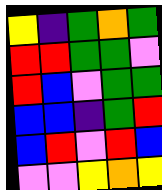[["yellow", "indigo", "green", "orange", "green"], ["red", "red", "green", "green", "violet"], ["red", "blue", "violet", "green", "green"], ["blue", "blue", "indigo", "green", "red"], ["blue", "red", "violet", "red", "blue"], ["violet", "violet", "yellow", "orange", "yellow"]]